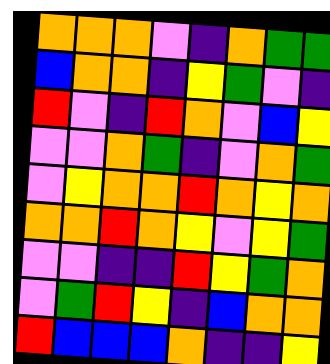[["orange", "orange", "orange", "violet", "indigo", "orange", "green", "green"], ["blue", "orange", "orange", "indigo", "yellow", "green", "violet", "indigo"], ["red", "violet", "indigo", "red", "orange", "violet", "blue", "yellow"], ["violet", "violet", "orange", "green", "indigo", "violet", "orange", "green"], ["violet", "yellow", "orange", "orange", "red", "orange", "yellow", "orange"], ["orange", "orange", "red", "orange", "yellow", "violet", "yellow", "green"], ["violet", "violet", "indigo", "indigo", "red", "yellow", "green", "orange"], ["violet", "green", "red", "yellow", "indigo", "blue", "orange", "orange"], ["red", "blue", "blue", "blue", "orange", "indigo", "indigo", "yellow"]]